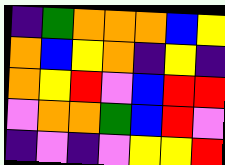[["indigo", "green", "orange", "orange", "orange", "blue", "yellow"], ["orange", "blue", "yellow", "orange", "indigo", "yellow", "indigo"], ["orange", "yellow", "red", "violet", "blue", "red", "red"], ["violet", "orange", "orange", "green", "blue", "red", "violet"], ["indigo", "violet", "indigo", "violet", "yellow", "yellow", "red"]]